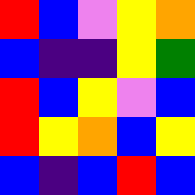[["red", "blue", "violet", "yellow", "orange"], ["blue", "indigo", "indigo", "yellow", "green"], ["red", "blue", "yellow", "violet", "blue"], ["red", "yellow", "orange", "blue", "yellow"], ["blue", "indigo", "blue", "red", "blue"]]